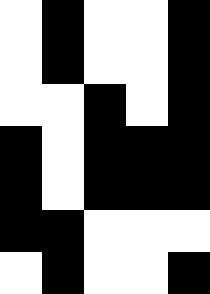[["white", "black", "white", "white", "black"], ["white", "black", "white", "white", "black"], ["white", "white", "black", "white", "black"], ["black", "white", "black", "black", "black"], ["black", "white", "black", "black", "black"], ["black", "black", "white", "white", "white"], ["white", "black", "white", "white", "black"]]